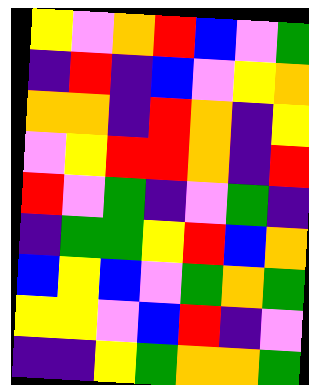[["yellow", "violet", "orange", "red", "blue", "violet", "green"], ["indigo", "red", "indigo", "blue", "violet", "yellow", "orange"], ["orange", "orange", "indigo", "red", "orange", "indigo", "yellow"], ["violet", "yellow", "red", "red", "orange", "indigo", "red"], ["red", "violet", "green", "indigo", "violet", "green", "indigo"], ["indigo", "green", "green", "yellow", "red", "blue", "orange"], ["blue", "yellow", "blue", "violet", "green", "orange", "green"], ["yellow", "yellow", "violet", "blue", "red", "indigo", "violet"], ["indigo", "indigo", "yellow", "green", "orange", "orange", "green"]]